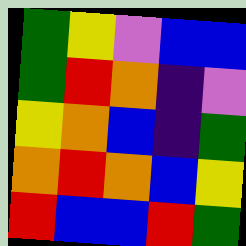[["green", "yellow", "violet", "blue", "blue"], ["green", "red", "orange", "indigo", "violet"], ["yellow", "orange", "blue", "indigo", "green"], ["orange", "red", "orange", "blue", "yellow"], ["red", "blue", "blue", "red", "green"]]